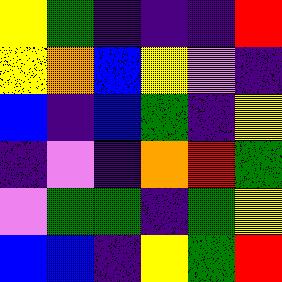[["yellow", "green", "indigo", "indigo", "indigo", "red"], ["yellow", "orange", "blue", "yellow", "violet", "indigo"], ["blue", "indigo", "blue", "green", "indigo", "yellow"], ["indigo", "violet", "indigo", "orange", "red", "green"], ["violet", "green", "green", "indigo", "green", "yellow"], ["blue", "blue", "indigo", "yellow", "green", "red"]]